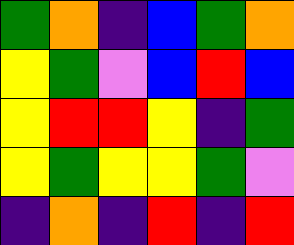[["green", "orange", "indigo", "blue", "green", "orange"], ["yellow", "green", "violet", "blue", "red", "blue"], ["yellow", "red", "red", "yellow", "indigo", "green"], ["yellow", "green", "yellow", "yellow", "green", "violet"], ["indigo", "orange", "indigo", "red", "indigo", "red"]]